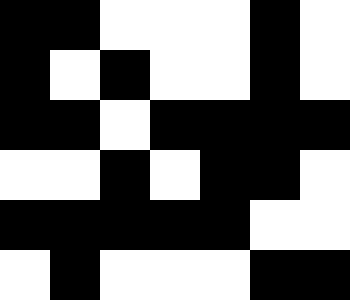[["black", "black", "white", "white", "white", "black", "white"], ["black", "white", "black", "white", "white", "black", "white"], ["black", "black", "white", "black", "black", "black", "black"], ["white", "white", "black", "white", "black", "black", "white"], ["black", "black", "black", "black", "black", "white", "white"], ["white", "black", "white", "white", "white", "black", "black"]]